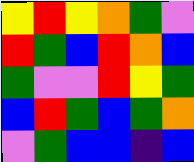[["yellow", "red", "yellow", "orange", "green", "violet"], ["red", "green", "blue", "red", "orange", "blue"], ["green", "violet", "violet", "red", "yellow", "green"], ["blue", "red", "green", "blue", "green", "orange"], ["violet", "green", "blue", "blue", "indigo", "blue"]]